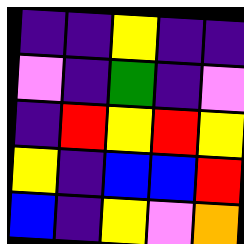[["indigo", "indigo", "yellow", "indigo", "indigo"], ["violet", "indigo", "green", "indigo", "violet"], ["indigo", "red", "yellow", "red", "yellow"], ["yellow", "indigo", "blue", "blue", "red"], ["blue", "indigo", "yellow", "violet", "orange"]]